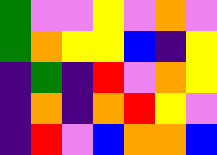[["green", "violet", "violet", "yellow", "violet", "orange", "violet"], ["green", "orange", "yellow", "yellow", "blue", "indigo", "yellow"], ["indigo", "green", "indigo", "red", "violet", "orange", "yellow"], ["indigo", "orange", "indigo", "orange", "red", "yellow", "violet"], ["indigo", "red", "violet", "blue", "orange", "orange", "blue"]]